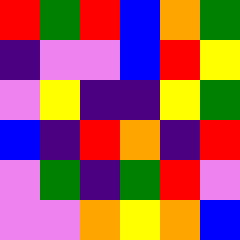[["red", "green", "red", "blue", "orange", "green"], ["indigo", "violet", "violet", "blue", "red", "yellow"], ["violet", "yellow", "indigo", "indigo", "yellow", "green"], ["blue", "indigo", "red", "orange", "indigo", "red"], ["violet", "green", "indigo", "green", "red", "violet"], ["violet", "violet", "orange", "yellow", "orange", "blue"]]